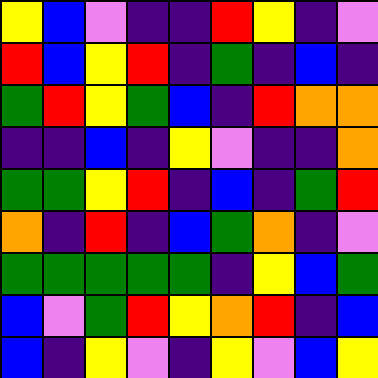[["yellow", "blue", "violet", "indigo", "indigo", "red", "yellow", "indigo", "violet"], ["red", "blue", "yellow", "red", "indigo", "green", "indigo", "blue", "indigo"], ["green", "red", "yellow", "green", "blue", "indigo", "red", "orange", "orange"], ["indigo", "indigo", "blue", "indigo", "yellow", "violet", "indigo", "indigo", "orange"], ["green", "green", "yellow", "red", "indigo", "blue", "indigo", "green", "red"], ["orange", "indigo", "red", "indigo", "blue", "green", "orange", "indigo", "violet"], ["green", "green", "green", "green", "green", "indigo", "yellow", "blue", "green"], ["blue", "violet", "green", "red", "yellow", "orange", "red", "indigo", "blue"], ["blue", "indigo", "yellow", "violet", "indigo", "yellow", "violet", "blue", "yellow"]]